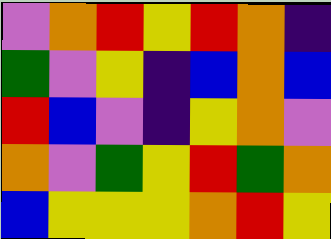[["violet", "orange", "red", "yellow", "red", "orange", "indigo"], ["green", "violet", "yellow", "indigo", "blue", "orange", "blue"], ["red", "blue", "violet", "indigo", "yellow", "orange", "violet"], ["orange", "violet", "green", "yellow", "red", "green", "orange"], ["blue", "yellow", "yellow", "yellow", "orange", "red", "yellow"]]